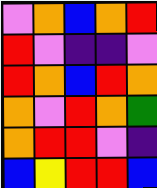[["violet", "orange", "blue", "orange", "red"], ["red", "violet", "indigo", "indigo", "violet"], ["red", "orange", "blue", "red", "orange"], ["orange", "violet", "red", "orange", "green"], ["orange", "red", "red", "violet", "indigo"], ["blue", "yellow", "red", "red", "blue"]]